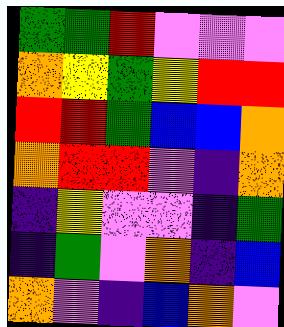[["green", "green", "red", "violet", "violet", "violet"], ["orange", "yellow", "green", "yellow", "red", "red"], ["red", "red", "green", "blue", "blue", "orange"], ["orange", "red", "red", "violet", "indigo", "orange"], ["indigo", "yellow", "violet", "violet", "indigo", "green"], ["indigo", "green", "violet", "orange", "indigo", "blue"], ["orange", "violet", "indigo", "blue", "orange", "violet"]]